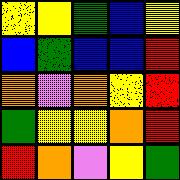[["yellow", "yellow", "green", "blue", "yellow"], ["blue", "green", "blue", "blue", "red"], ["orange", "violet", "orange", "yellow", "red"], ["green", "yellow", "yellow", "orange", "red"], ["red", "orange", "violet", "yellow", "green"]]